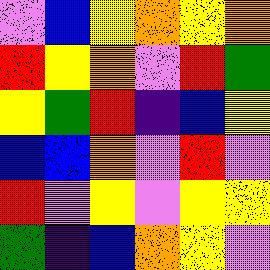[["violet", "blue", "yellow", "orange", "yellow", "orange"], ["red", "yellow", "orange", "violet", "red", "green"], ["yellow", "green", "red", "indigo", "blue", "yellow"], ["blue", "blue", "orange", "violet", "red", "violet"], ["red", "violet", "yellow", "violet", "yellow", "yellow"], ["green", "indigo", "blue", "orange", "yellow", "violet"]]